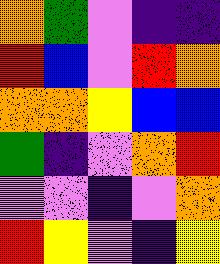[["orange", "green", "violet", "indigo", "indigo"], ["red", "blue", "violet", "red", "orange"], ["orange", "orange", "yellow", "blue", "blue"], ["green", "indigo", "violet", "orange", "red"], ["violet", "violet", "indigo", "violet", "orange"], ["red", "yellow", "violet", "indigo", "yellow"]]